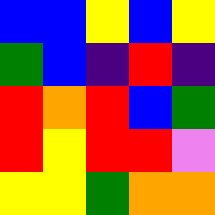[["blue", "blue", "yellow", "blue", "yellow"], ["green", "blue", "indigo", "red", "indigo"], ["red", "orange", "red", "blue", "green"], ["red", "yellow", "red", "red", "violet"], ["yellow", "yellow", "green", "orange", "orange"]]